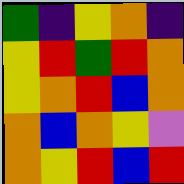[["green", "indigo", "yellow", "orange", "indigo"], ["yellow", "red", "green", "red", "orange"], ["yellow", "orange", "red", "blue", "orange"], ["orange", "blue", "orange", "yellow", "violet"], ["orange", "yellow", "red", "blue", "red"]]